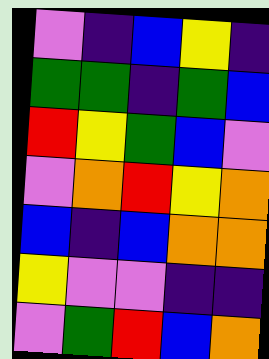[["violet", "indigo", "blue", "yellow", "indigo"], ["green", "green", "indigo", "green", "blue"], ["red", "yellow", "green", "blue", "violet"], ["violet", "orange", "red", "yellow", "orange"], ["blue", "indigo", "blue", "orange", "orange"], ["yellow", "violet", "violet", "indigo", "indigo"], ["violet", "green", "red", "blue", "orange"]]